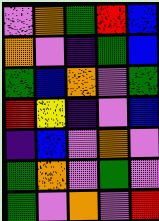[["violet", "orange", "green", "red", "blue"], ["orange", "violet", "indigo", "green", "blue"], ["green", "blue", "orange", "violet", "green"], ["red", "yellow", "indigo", "violet", "blue"], ["indigo", "blue", "violet", "orange", "violet"], ["green", "orange", "violet", "green", "violet"], ["green", "violet", "orange", "violet", "red"]]